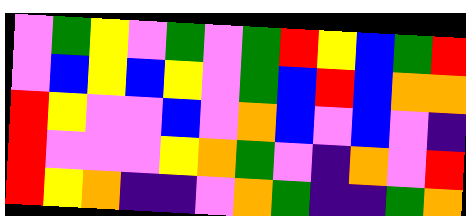[["violet", "green", "yellow", "violet", "green", "violet", "green", "red", "yellow", "blue", "green", "red"], ["violet", "blue", "yellow", "blue", "yellow", "violet", "green", "blue", "red", "blue", "orange", "orange"], ["red", "yellow", "violet", "violet", "blue", "violet", "orange", "blue", "violet", "blue", "violet", "indigo"], ["red", "violet", "violet", "violet", "yellow", "orange", "green", "violet", "indigo", "orange", "violet", "red"], ["red", "yellow", "orange", "indigo", "indigo", "violet", "orange", "green", "indigo", "indigo", "green", "orange"]]